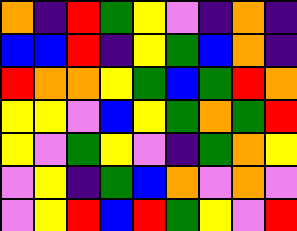[["orange", "indigo", "red", "green", "yellow", "violet", "indigo", "orange", "indigo"], ["blue", "blue", "red", "indigo", "yellow", "green", "blue", "orange", "indigo"], ["red", "orange", "orange", "yellow", "green", "blue", "green", "red", "orange"], ["yellow", "yellow", "violet", "blue", "yellow", "green", "orange", "green", "red"], ["yellow", "violet", "green", "yellow", "violet", "indigo", "green", "orange", "yellow"], ["violet", "yellow", "indigo", "green", "blue", "orange", "violet", "orange", "violet"], ["violet", "yellow", "red", "blue", "red", "green", "yellow", "violet", "red"]]